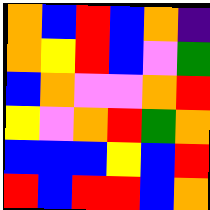[["orange", "blue", "red", "blue", "orange", "indigo"], ["orange", "yellow", "red", "blue", "violet", "green"], ["blue", "orange", "violet", "violet", "orange", "red"], ["yellow", "violet", "orange", "red", "green", "orange"], ["blue", "blue", "blue", "yellow", "blue", "red"], ["red", "blue", "red", "red", "blue", "orange"]]